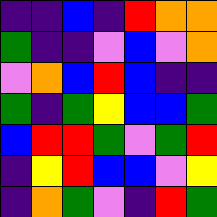[["indigo", "indigo", "blue", "indigo", "red", "orange", "orange"], ["green", "indigo", "indigo", "violet", "blue", "violet", "orange"], ["violet", "orange", "blue", "red", "blue", "indigo", "indigo"], ["green", "indigo", "green", "yellow", "blue", "blue", "green"], ["blue", "red", "red", "green", "violet", "green", "red"], ["indigo", "yellow", "red", "blue", "blue", "violet", "yellow"], ["indigo", "orange", "green", "violet", "indigo", "red", "green"]]